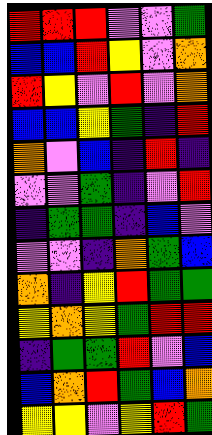[["red", "red", "red", "violet", "violet", "green"], ["blue", "blue", "red", "yellow", "violet", "orange"], ["red", "yellow", "violet", "red", "violet", "orange"], ["blue", "blue", "yellow", "green", "indigo", "red"], ["orange", "violet", "blue", "indigo", "red", "indigo"], ["violet", "violet", "green", "indigo", "violet", "red"], ["indigo", "green", "green", "indigo", "blue", "violet"], ["violet", "violet", "indigo", "orange", "green", "blue"], ["orange", "indigo", "yellow", "red", "green", "green"], ["yellow", "orange", "yellow", "green", "red", "red"], ["indigo", "green", "green", "red", "violet", "blue"], ["blue", "orange", "red", "green", "blue", "orange"], ["yellow", "yellow", "violet", "yellow", "red", "green"]]